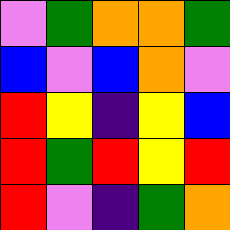[["violet", "green", "orange", "orange", "green"], ["blue", "violet", "blue", "orange", "violet"], ["red", "yellow", "indigo", "yellow", "blue"], ["red", "green", "red", "yellow", "red"], ["red", "violet", "indigo", "green", "orange"]]